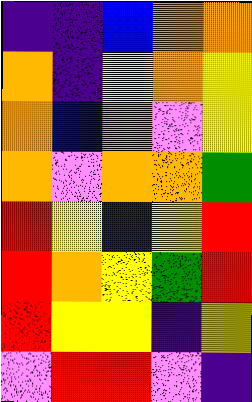[["indigo", "indigo", "blue", "orange", "orange"], ["orange", "indigo", "yellow", "orange", "yellow"], ["orange", "blue", "orange", "violet", "yellow"], ["orange", "violet", "orange", "orange", "green"], ["red", "yellow", "indigo", "yellow", "red"], ["red", "orange", "yellow", "green", "red"], ["red", "yellow", "yellow", "indigo", "yellow"], ["violet", "red", "red", "violet", "indigo"]]